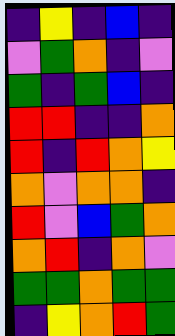[["indigo", "yellow", "indigo", "blue", "indigo"], ["violet", "green", "orange", "indigo", "violet"], ["green", "indigo", "green", "blue", "indigo"], ["red", "red", "indigo", "indigo", "orange"], ["red", "indigo", "red", "orange", "yellow"], ["orange", "violet", "orange", "orange", "indigo"], ["red", "violet", "blue", "green", "orange"], ["orange", "red", "indigo", "orange", "violet"], ["green", "green", "orange", "green", "green"], ["indigo", "yellow", "orange", "red", "green"]]